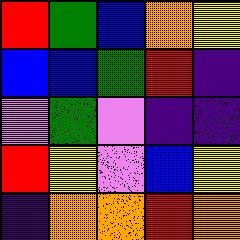[["red", "green", "blue", "orange", "yellow"], ["blue", "blue", "green", "red", "indigo"], ["violet", "green", "violet", "indigo", "indigo"], ["red", "yellow", "violet", "blue", "yellow"], ["indigo", "orange", "orange", "red", "orange"]]